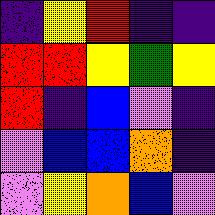[["indigo", "yellow", "red", "indigo", "indigo"], ["red", "red", "yellow", "green", "yellow"], ["red", "indigo", "blue", "violet", "indigo"], ["violet", "blue", "blue", "orange", "indigo"], ["violet", "yellow", "orange", "blue", "violet"]]